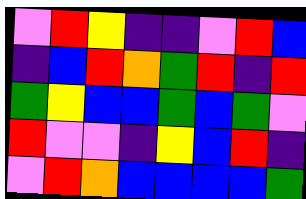[["violet", "red", "yellow", "indigo", "indigo", "violet", "red", "blue"], ["indigo", "blue", "red", "orange", "green", "red", "indigo", "red"], ["green", "yellow", "blue", "blue", "green", "blue", "green", "violet"], ["red", "violet", "violet", "indigo", "yellow", "blue", "red", "indigo"], ["violet", "red", "orange", "blue", "blue", "blue", "blue", "green"]]